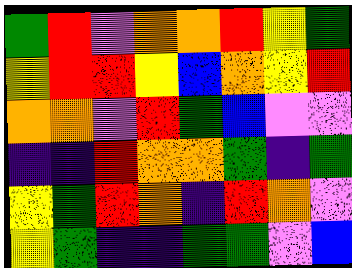[["green", "red", "violet", "orange", "orange", "red", "yellow", "green"], ["yellow", "red", "red", "yellow", "blue", "orange", "yellow", "red"], ["orange", "orange", "violet", "red", "green", "blue", "violet", "violet"], ["indigo", "indigo", "red", "orange", "orange", "green", "indigo", "green"], ["yellow", "green", "red", "orange", "indigo", "red", "orange", "violet"], ["yellow", "green", "indigo", "indigo", "green", "green", "violet", "blue"]]